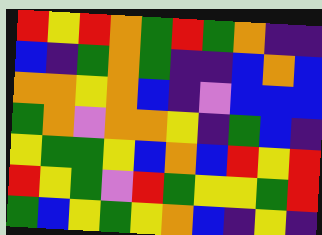[["red", "yellow", "red", "orange", "green", "red", "green", "orange", "indigo", "indigo"], ["blue", "indigo", "green", "orange", "green", "indigo", "indigo", "blue", "orange", "blue"], ["orange", "orange", "yellow", "orange", "blue", "indigo", "violet", "blue", "blue", "blue"], ["green", "orange", "violet", "orange", "orange", "yellow", "indigo", "green", "blue", "indigo"], ["yellow", "green", "green", "yellow", "blue", "orange", "blue", "red", "yellow", "red"], ["red", "yellow", "green", "violet", "red", "green", "yellow", "yellow", "green", "red"], ["green", "blue", "yellow", "green", "yellow", "orange", "blue", "indigo", "yellow", "indigo"]]